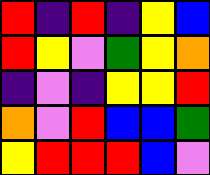[["red", "indigo", "red", "indigo", "yellow", "blue"], ["red", "yellow", "violet", "green", "yellow", "orange"], ["indigo", "violet", "indigo", "yellow", "yellow", "red"], ["orange", "violet", "red", "blue", "blue", "green"], ["yellow", "red", "red", "red", "blue", "violet"]]